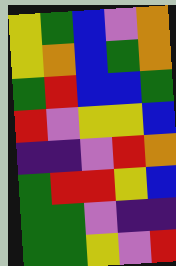[["yellow", "green", "blue", "violet", "orange"], ["yellow", "orange", "blue", "green", "orange"], ["green", "red", "blue", "blue", "green"], ["red", "violet", "yellow", "yellow", "blue"], ["indigo", "indigo", "violet", "red", "orange"], ["green", "red", "red", "yellow", "blue"], ["green", "green", "violet", "indigo", "indigo"], ["green", "green", "yellow", "violet", "red"]]